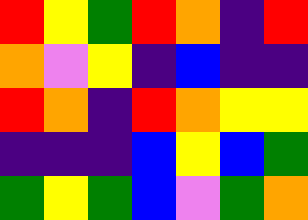[["red", "yellow", "green", "red", "orange", "indigo", "red"], ["orange", "violet", "yellow", "indigo", "blue", "indigo", "indigo"], ["red", "orange", "indigo", "red", "orange", "yellow", "yellow"], ["indigo", "indigo", "indigo", "blue", "yellow", "blue", "green"], ["green", "yellow", "green", "blue", "violet", "green", "orange"]]